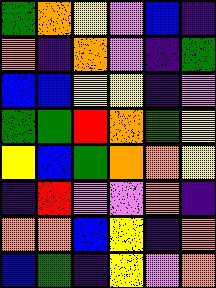[["green", "orange", "yellow", "violet", "blue", "indigo"], ["orange", "indigo", "orange", "violet", "indigo", "green"], ["blue", "blue", "yellow", "yellow", "indigo", "violet"], ["green", "green", "red", "orange", "green", "yellow"], ["yellow", "blue", "green", "orange", "orange", "yellow"], ["indigo", "red", "violet", "violet", "orange", "indigo"], ["orange", "orange", "blue", "yellow", "indigo", "orange"], ["blue", "green", "indigo", "yellow", "violet", "orange"]]